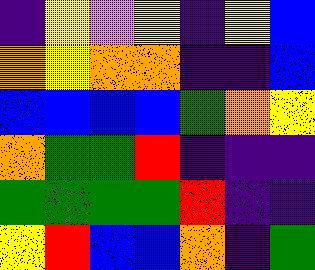[["indigo", "yellow", "violet", "yellow", "indigo", "yellow", "blue"], ["orange", "yellow", "orange", "orange", "indigo", "indigo", "blue"], ["blue", "blue", "blue", "blue", "green", "orange", "yellow"], ["orange", "green", "green", "red", "indigo", "indigo", "indigo"], ["green", "green", "green", "green", "red", "indigo", "indigo"], ["yellow", "red", "blue", "blue", "orange", "indigo", "green"]]